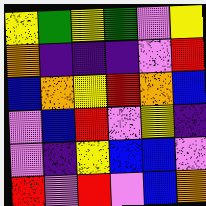[["yellow", "green", "yellow", "green", "violet", "yellow"], ["orange", "indigo", "indigo", "indigo", "violet", "red"], ["blue", "orange", "yellow", "red", "orange", "blue"], ["violet", "blue", "red", "violet", "yellow", "indigo"], ["violet", "indigo", "yellow", "blue", "blue", "violet"], ["red", "violet", "red", "violet", "blue", "orange"]]